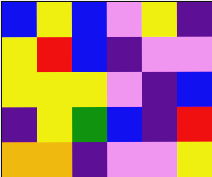[["blue", "yellow", "blue", "violet", "yellow", "indigo"], ["yellow", "red", "blue", "indigo", "violet", "violet"], ["yellow", "yellow", "yellow", "violet", "indigo", "blue"], ["indigo", "yellow", "green", "blue", "indigo", "red"], ["orange", "orange", "indigo", "violet", "violet", "yellow"]]